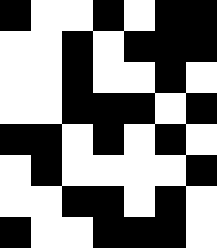[["black", "white", "white", "black", "white", "black", "black"], ["white", "white", "black", "white", "black", "black", "black"], ["white", "white", "black", "white", "white", "black", "white"], ["white", "white", "black", "black", "black", "white", "black"], ["black", "black", "white", "black", "white", "black", "white"], ["white", "black", "white", "white", "white", "white", "black"], ["white", "white", "black", "black", "white", "black", "white"], ["black", "white", "white", "black", "black", "black", "white"]]